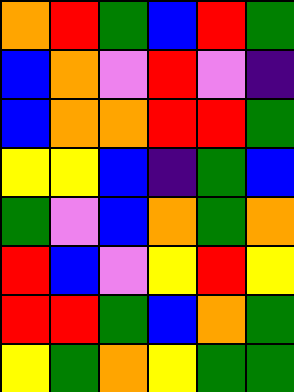[["orange", "red", "green", "blue", "red", "green"], ["blue", "orange", "violet", "red", "violet", "indigo"], ["blue", "orange", "orange", "red", "red", "green"], ["yellow", "yellow", "blue", "indigo", "green", "blue"], ["green", "violet", "blue", "orange", "green", "orange"], ["red", "blue", "violet", "yellow", "red", "yellow"], ["red", "red", "green", "blue", "orange", "green"], ["yellow", "green", "orange", "yellow", "green", "green"]]